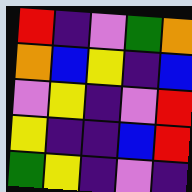[["red", "indigo", "violet", "green", "orange"], ["orange", "blue", "yellow", "indigo", "blue"], ["violet", "yellow", "indigo", "violet", "red"], ["yellow", "indigo", "indigo", "blue", "red"], ["green", "yellow", "indigo", "violet", "indigo"]]